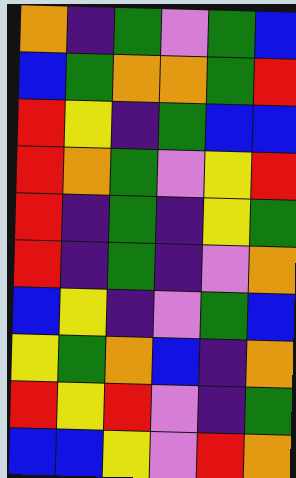[["orange", "indigo", "green", "violet", "green", "blue"], ["blue", "green", "orange", "orange", "green", "red"], ["red", "yellow", "indigo", "green", "blue", "blue"], ["red", "orange", "green", "violet", "yellow", "red"], ["red", "indigo", "green", "indigo", "yellow", "green"], ["red", "indigo", "green", "indigo", "violet", "orange"], ["blue", "yellow", "indigo", "violet", "green", "blue"], ["yellow", "green", "orange", "blue", "indigo", "orange"], ["red", "yellow", "red", "violet", "indigo", "green"], ["blue", "blue", "yellow", "violet", "red", "orange"]]